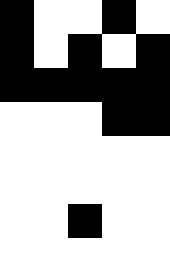[["black", "white", "white", "black", "white"], ["black", "white", "black", "white", "black"], ["black", "black", "black", "black", "black"], ["white", "white", "white", "black", "black"], ["white", "white", "white", "white", "white"], ["white", "white", "white", "white", "white"], ["white", "white", "black", "white", "white"], ["white", "white", "white", "white", "white"]]